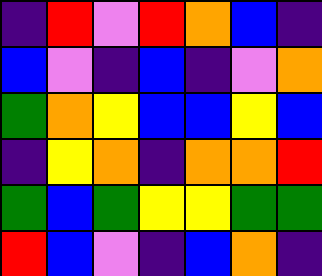[["indigo", "red", "violet", "red", "orange", "blue", "indigo"], ["blue", "violet", "indigo", "blue", "indigo", "violet", "orange"], ["green", "orange", "yellow", "blue", "blue", "yellow", "blue"], ["indigo", "yellow", "orange", "indigo", "orange", "orange", "red"], ["green", "blue", "green", "yellow", "yellow", "green", "green"], ["red", "blue", "violet", "indigo", "blue", "orange", "indigo"]]